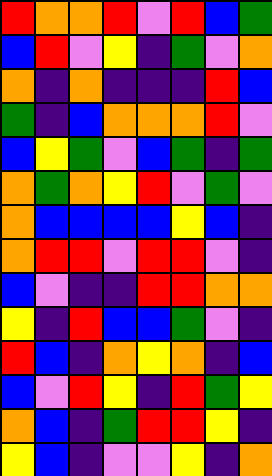[["red", "orange", "orange", "red", "violet", "red", "blue", "green"], ["blue", "red", "violet", "yellow", "indigo", "green", "violet", "orange"], ["orange", "indigo", "orange", "indigo", "indigo", "indigo", "red", "blue"], ["green", "indigo", "blue", "orange", "orange", "orange", "red", "violet"], ["blue", "yellow", "green", "violet", "blue", "green", "indigo", "green"], ["orange", "green", "orange", "yellow", "red", "violet", "green", "violet"], ["orange", "blue", "blue", "blue", "blue", "yellow", "blue", "indigo"], ["orange", "red", "red", "violet", "red", "red", "violet", "indigo"], ["blue", "violet", "indigo", "indigo", "red", "red", "orange", "orange"], ["yellow", "indigo", "red", "blue", "blue", "green", "violet", "indigo"], ["red", "blue", "indigo", "orange", "yellow", "orange", "indigo", "blue"], ["blue", "violet", "red", "yellow", "indigo", "red", "green", "yellow"], ["orange", "blue", "indigo", "green", "red", "red", "yellow", "indigo"], ["yellow", "blue", "indigo", "violet", "violet", "yellow", "indigo", "orange"]]